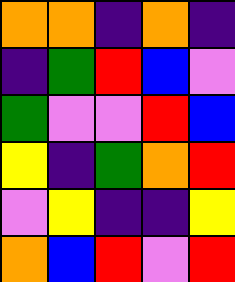[["orange", "orange", "indigo", "orange", "indigo"], ["indigo", "green", "red", "blue", "violet"], ["green", "violet", "violet", "red", "blue"], ["yellow", "indigo", "green", "orange", "red"], ["violet", "yellow", "indigo", "indigo", "yellow"], ["orange", "blue", "red", "violet", "red"]]